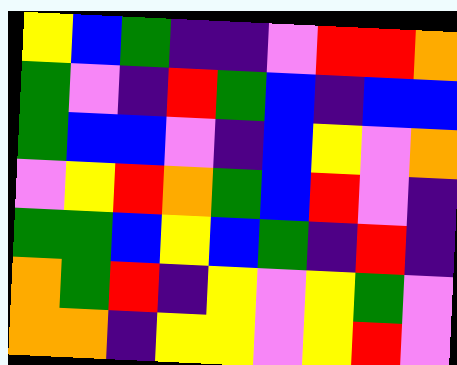[["yellow", "blue", "green", "indigo", "indigo", "violet", "red", "red", "orange"], ["green", "violet", "indigo", "red", "green", "blue", "indigo", "blue", "blue"], ["green", "blue", "blue", "violet", "indigo", "blue", "yellow", "violet", "orange"], ["violet", "yellow", "red", "orange", "green", "blue", "red", "violet", "indigo"], ["green", "green", "blue", "yellow", "blue", "green", "indigo", "red", "indigo"], ["orange", "green", "red", "indigo", "yellow", "violet", "yellow", "green", "violet"], ["orange", "orange", "indigo", "yellow", "yellow", "violet", "yellow", "red", "violet"]]